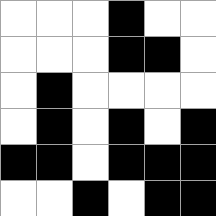[["white", "white", "white", "black", "white", "white"], ["white", "white", "white", "black", "black", "white"], ["white", "black", "white", "white", "white", "white"], ["white", "black", "white", "black", "white", "black"], ["black", "black", "white", "black", "black", "black"], ["white", "white", "black", "white", "black", "black"]]